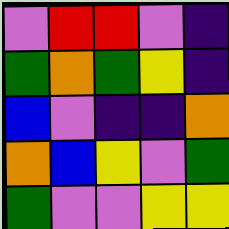[["violet", "red", "red", "violet", "indigo"], ["green", "orange", "green", "yellow", "indigo"], ["blue", "violet", "indigo", "indigo", "orange"], ["orange", "blue", "yellow", "violet", "green"], ["green", "violet", "violet", "yellow", "yellow"]]